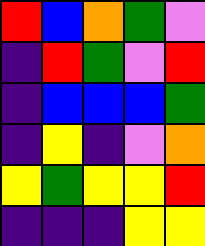[["red", "blue", "orange", "green", "violet"], ["indigo", "red", "green", "violet", "red"], ["indigo", "blue", "blue", "blue", "green"], ["indigo", "yellow", "indigo", "violet", "orange"], ["yellow", "green", "yellow", "yellow", "red"], ["indigo", "indigo", "indigo", "yellow", "yellow"]]